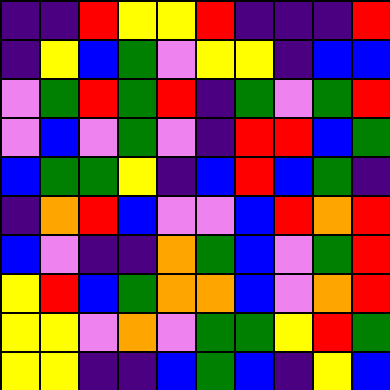[["indigo", "indigo", "red", "yellow", "yellow", "red", "indigo", "indigo", "indigo", "red"], ["indigo", "yellow", "blue", "green", "violet", "yellow", "yellow", "indigo", "blue", "blue"], ["violet", "green", "red", "green", "red", "indigo", "green", "violet", "green", "red"], ["violet", "blue", "violet", "green", "violet", "indigo", "red", "red", "blue", "green"], ["blue", "green", "green", "yellow", "indigo", "blue", "red", "blue", "green", "indigo"], ["indigo", "orange", "red", "blue", "violet", "violet", "blue", "red", "orange", "red"], ["blue", "violet", "indigo", "indigo", "orange", "green", "blue", "violet", "green", "red"], ["yellow", "red", "blue", "green", "orange", "orange", "blue", "violet", "orange", "red"], ["yellow", "yellow", "violet", "orange", "violet", "green", "green", "yellow", "red", "green"], ["yellow", "yellow", "indigo", "indigo", "blue", "green", "blue", "indigo", "yellow", "blue"]]